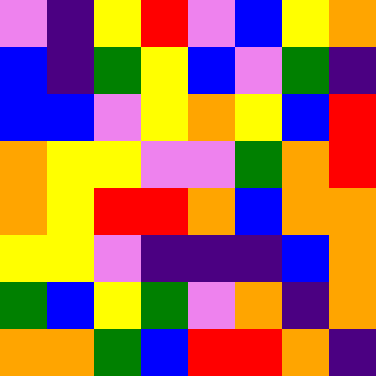[["violet", "indigo", "yellow", "red", "violet", "blue", "yellow", "orange"], ["blue", "indigo", "green", "yellow", "blue", "violet", "green", "indigo"], ["blue", "blue", "violet", "yellow", "orange", "yellow", "blue", "red"], ["orange", "yellow", "yellow", "violet", "violet", "green", "orange", "red"], ["orange", "yellow", "red", "red", "orange", "blue", "orange", "orange"], ["yellow", "yellow", "violet", "indigo", "indigo", "indigo", "blue", "orange"], ["green", "blue", "yellow", "green", "violet", "orange", "indigo", "orange"], ["orange", "orange", "green", "blue", "red", "red", "orange", "indigo"]]